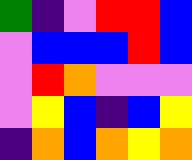[["green", "indigo", "violet", "red", "red", "blue"], ["violet", "blue", "blue", "blue", "red", "blue"], ["violet", "red", "orange", "violet", "violet", "violet"], ["violet", "yellow", "blue", "indigo", "blue", "yellow"], ["indigo", "orange", "blue", "orange", "yellow", "orange"]]